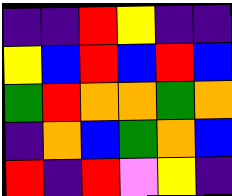[["indigo", "indigo", "red", "yellow", "indigo", "indigo"], ["yellow", "blue", "red", "blue", "red", "blue"], ["green", "red", "orange", "orange", "green", "orange"], ["indigo", "orange", "blue", "green", "orange", "blue"], ["red", "indigo", "red", "violet", "yellow", "indigo"]]